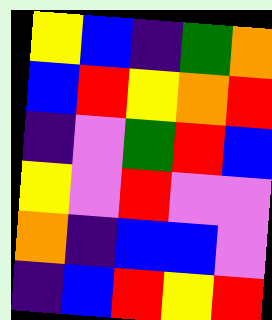[["yellow", "blue", "indigo", "green", "orange"], ["blue", "red", "yellow", "orange", "red"], ["indigo", "violet", "green", "red", "blue"], ["yellow", "violet", "red", "violet", "violet"], ["orange", "indigo", "blue", "blue", "violet"], ["indigo", "blue", "red", "yellow", "red"]]